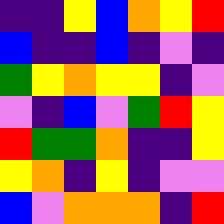[["indigo", "indigo", "yellow", "blue", "orange", "yellow", "red"], ["blue", "indigo", "indigo", "blue", "indigo", "violet", "indigo"], ["green", "yellow", "orange", "yellow", "yellow", "indigo", "violet"], ["violet", "indigo", "blue", "violet", "green", "red", "yellow"], ["red", "green", "green", "orange", "indigo", "indigo", "yellow"], ["yellow", "orange", "indigo", "yellow", "indigo", "violet", "violet"], ["blue", "violet", "orange", "orange", "orange", "indigo", "red"]]